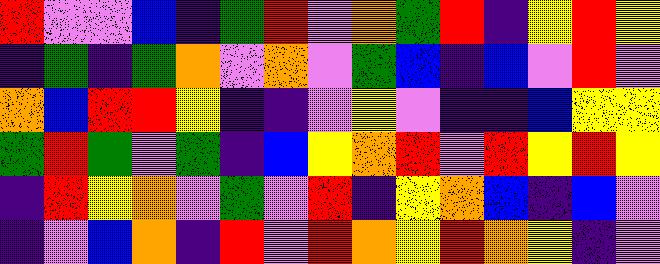[["red", "violet", "violet", "blue", "indigo", "green", "red", "violet", "orange", "green", "red", "indigo", "yellow", "red", "yellow"], ["indigo", "green", "indigo", "green", "orange", "violet", "orange", "violet", "green", "blue", "indigo", "blue", "violet", "red", "violet"], ["orange", "blue", "red", "red", "yellow", "indigo", "indigo", "violet", "yellow", "violet", "indigo", "indigo", "blue", "yellow", "yellow"], ["green", "red", "green", "violet", "green", "indigo", "blue", "yellow", "orange", "red", "violet", "red", "yellow", "red", "yellow"], ["indigo", "red", "yellow", "orange", "violet", "green", "violet", "red", "indigo", "yellow", "orange", "blue", "indigo", "blue", "violet"], ["indigo", "violet", "blue", "orange", "indigo", "red", "violet", "red", "orange", "yellow", "red", "orange", "yellow", "indigo", "violet"]]